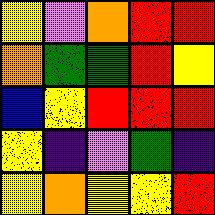[["yellow", "violet", "orange", "red", "red"], ["orange", "green", "green", "red", "yellow"], ["blue", "yellow", "red", "red", "red"], ["yellow", "indigo", "violet", "green", "indigo"], ["yellow", "orange", "yellow", "yellow", "red"]]